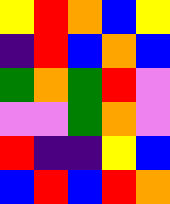[["yellow", "red", "orange", "blue", "yellow"], ["indigo", "red", "blue", "orange", "blue"], ["green", "orange", "green", "red", "violet"], ["violet", "violet", "green", "orange", "violet"], ["red", "indigo", "indigo", "yellow", "blue"], ["blue", "red", "blue", "red", "orange"]]